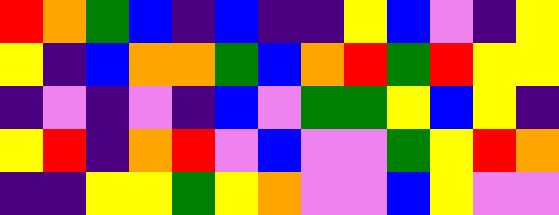[["red", "orange", "green", "blue", "indigo", "blue", "indigo", "indigo", "yellow", "blue", "violet", "indigo", "yellow"], ["yellow", "indigo", "blue", "orange", "orange", "green", "blue", "orange", "red", "green", "red", "yellow", "yellow"], ["indigo", "violet", "indigo", "violet", "indigo", "blue", "violet", "green", "green", "yellow", "blue", "yellow", "indigo"], ["yellow", "red", "indigo", "orange", "red", "violet", "blue", "violet", "violet", "green", "yellow", "red", "orange"], ["indigo", "indigo", "yellow", "yellow", "green", "yellow", "orange", "violet", "violet", "blue", "yellow", "violet", "violet"]]